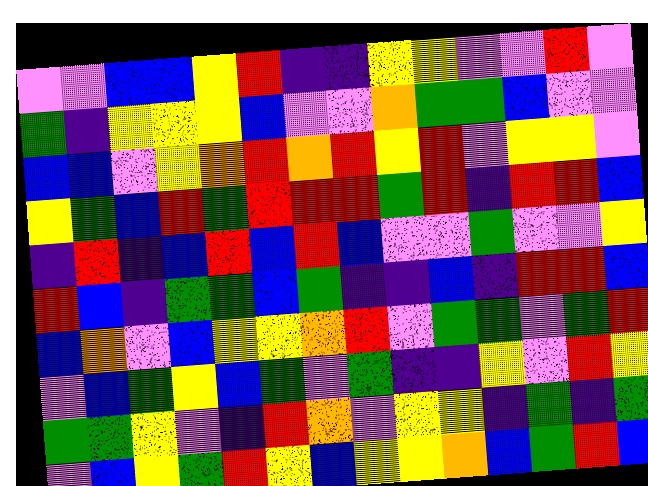[["violet", "violet", "blue", "blue", "yellow", "red", "indigo", "indigo", "yellow", "yellow", "violet", "violet", "red", "violet"], ["green", "indigo", "yellow", "yellow", "yellow", "blue", "violet", "violet", "orange", "green", "green", "blue", "violet", "violet"], ["blue", "blue", "violet", "yellow", "orange", "red", "orange", "red", "yellow", "red", "violet", "yellow", "yellow", "violet"], ["yellow", "green", "blue", "red", "green", "red", "red", "red", "green", "red", "indigo", "red", "red", "blue"], ["indigo", "red", "indigo", "blue", "red", "blue", "red", "blue", "violet", "violet", "green", "violet", "violet", "yellow"], ["red", "blue", "indigo", "green", "green", "blue", "green", "indigo", "indigo", "blue", "indigo", "red", "red", "blue"], ["blue", "orange", "violet", "blue", "yellow", "yellow", "orange", "red", "violet", "green", "green", "violet", "green", "red"], ["violet", "blue", "green", "yellow", "blue", "green", "violet", "green", "indigo", "indigo", "yellow", "violet", "red", "yellow"], ["green", "green", "yellow", "violet", "indigo", "red", "orange", "violet", "yellow", "yellow", "indigo", "green", "indigo", "green"], ["violet", "blue", "yellow", "green", "red", "yellow", "blue", "yellow", "yellow", "orange", "blue", "green", "red", "blue"]]